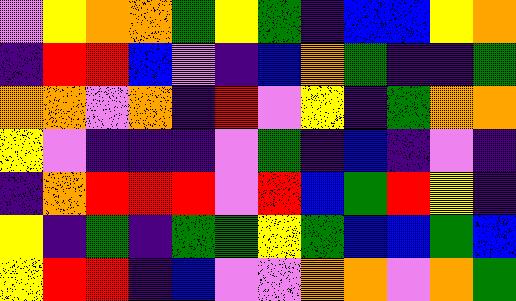[["violet", "yellow", "orange", "orange", "green", "yellow", "green", "indigo", "blue", "blue", "yellow", "orange"], ["indigo", "red", "red", "blue", "violet", "indigo", "blue", "orange", "green", "indigo", "indigo", "green"], ["orange", "orange", "violet", "orange", "indigo", "red", "violet", "yellow", "indigo", "green", "orange", "orange"], ["yellow", "violet", "indigo", "indigo", "indigo", "violet", "green", "indigo", "blue", "indigo", "violet", "indigo"], ["indigo", "orange", "red", "red", "red", "violet", "red", "blue", "green", "red", "yellow", "indigo"], ["yellow", "indigo", "green", "indigo", "green", "green", "yellow", "green", "blue", "blue", "green", "blue"], ["yellow", "red", "red", "indigo", "blue", "violet", "violet", "orange", "orange", "violet", "orange", "green"]]